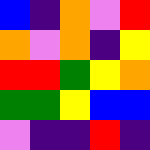[["blue", "indigo", "orange", "violet", "red"], ["orange", "violet", "orange", "indigo", "yellow"], ["red", "red", "green", "yellow", "orange"], ["green", "green", "yellow", "blue", "blue"], ["violet", "indigo", "indigo", "red", "indigo"]]